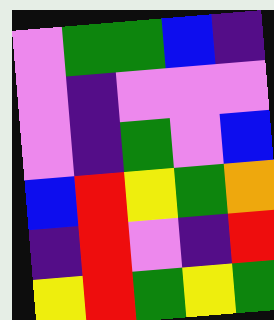[["violet", "green", "green", "blue", "indigo"], ["violet", "indigo", "violet", "violet", "violet"], ["violet", "indigo", "green", "violet", "blue"], ["blue", "red", "yellow", "green", "orange"], ["indigo", "red", "violet", "indigo", "red"], ["yellow", "red", "green", "yellow", "green"]]